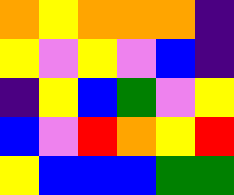[["orange", "yellow", "orange", "orange", "orange", "indigo"], ["yellow", "violet", "yellow", "violet", "blue", "indigo"], ["indigo", "yellow", "blue", "green", "violet", "yellow"], ["blue", "violet", "red", "orange", "yellow", "red"], ["yellow", "blue", "blue", "blue", "green", "green"]]